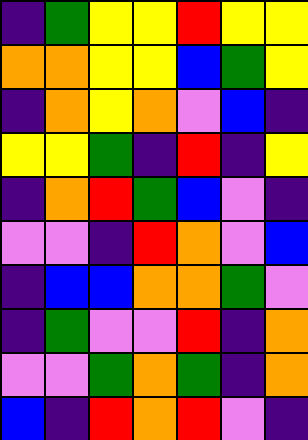[["indigo", "green", "yellow", "yellow", "red", "yellow", "yellow"], ["orange", "orange", "yellow", "yellow", "blue", "green", "yellow"], ["indigo", "orange", "yellow", "orange", "violet", "blue", "indigo"], ["yellow", "yellow", "green", "indigo", "red", "indigo", "yellow"], ["indigo", "orange", "red", "green", "blue", "violet", "indigo"], ["violet", "violet", "indigo", "red", "orange", "violet", "blue"], ["indigo", "blue", "blue", "orange", "orange", "green", "violet"], ["indigo", "green", "violet", "violet", "red", "indigo", "orange"], ["violet", "violet", "green", "orange", "green", "indigo", "orange"], ["blue", "indigo", "red", "orange", "red", "violet", "indigo"]]